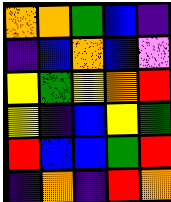[["orange", "orange", "green", "blue", "indigo"], ["indigo", "blue", "orange", "blue", "violet"], ["yellow", "green", "yellow", "orange", "red"], ["yellow", "indigo", "blue", "yellow", "green"], ["red", "blue", "blue", "green", "red"], ["indigo", "orange", "indigo", "red", "orange"]]